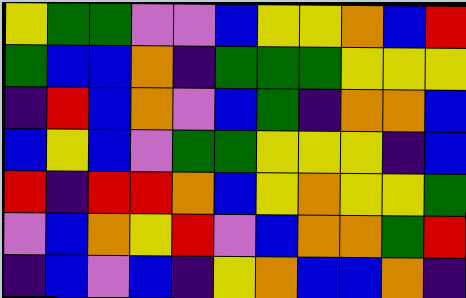[["yellow", "green", "green", "violet", "violet", "blue", "yellow", "yellow", "orange", "blue", "red"], ["green", "blue", "blue", "orange", "indigo", "green", "green", "green", "yellow", "yellow", "yellow"], ["indigo", "red", "blue", "orange", "violet", "blue", "green", "indigo", "orange", "orange", "blue"], ["blue", "yellow", "blue", "violet", "green", "green", "yellow", "yellow", "yellow", "indigo", "blue"], ["red", "indigo", "red", "red", "orange", "blue", "yellow", "orange", "yellow", "yellow", "green"], ["violet", "blue", "orange", "yellow", "red", "violet", "blue", "orange", "orange", "green", "red"], ["indigo", "blue", "violet", "blue", "indigo", "yellow", "orange", "blue", "blue", "orange", "indigo"]]